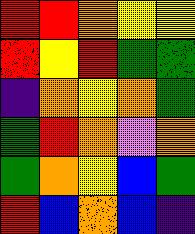[["red", "red", "orange", "yellow", "yellow"], ["red", "yellow", "red", "green", "green"], ["indigo", "orange", "yellow", "orange", "green"], ["green", "red", "orange", "violet", "orange"], ["green", "orange", "yellow", "blue", "green"], ["red", "blue", "orange", "blue", "indigo"]]